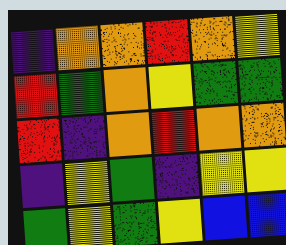[["indigo", "orange", "orange", "red", "orange", "yellow"], ["red", "green", "orange", "yellow", "green", "green"], ["red", "indigo", "orange", "red", "orange", "orange"], ["indigo", "yellow", "green", "indigo", "yellow", "yellow"], ["green", "yellow", "green", "yellow", "blue", "blue"]]